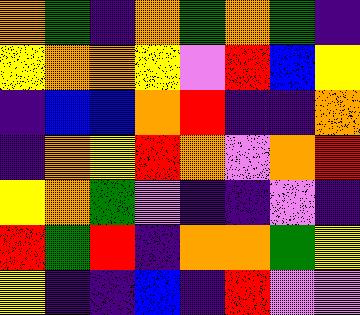[["orange", "green", "indigo", "orange", "green", "orange", "green", "indigo"], ["yellow", "orange", "orange", "yellow", "violet", "red", "blue", "yellow"], ["indigo", "blue", "blue", "orange", "red", "indigo", "indigo", "orange"], ["indigo", "orange", "yellow", "red", "orange", "violet", "orange", "red"], ["yellow", "orange", "green", "violet", "indigo", "indigo", "violet", "indigo"], ["red", "green", "red", "indigo", "orange", "orange", "green", "yellow"], ["yellow", "indigo", "indigo", "blue", "indigo", "red", "violet", "violet"]]